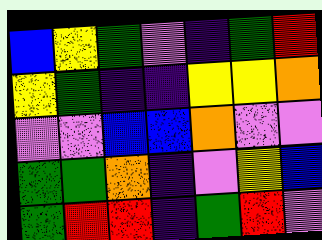[["blue", "yellow", "green", "violet", "indigo", "green", "red"], ["yellow", "green", "indigo", "indigo", "yellow", "yellow", "orange"], ["violet", "violet", "blue", "blue", "orange", "violet", "violet"], ["green", "green", "orange", "indigo", "violet", "yellow", "blue"], ["green", "red", "red", "indigo", "green", "red", "violet"]]